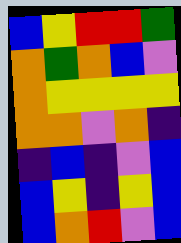[["blue", "yellow", "red", "red", "green"], ["orange", "green", "orange", "blue", "violet"], ["orange", "yellow", "yellow", "yellow", "yellow"], ["orange", "orange", "violet", "orange", "indigo"], ["indigo", "blue", "indigo", "violet", "blue"], ["blue", "yellow", "indigo", "yellow", "blue"], ["blue", "orange", "red", "violet", "blue"]]